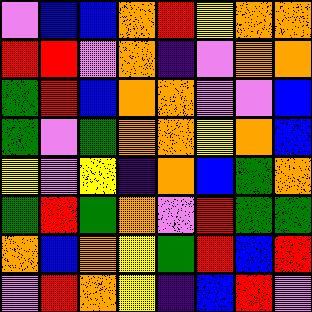[["violet", "blue", "blue", "orange", "red", "yellow", "orange", "orange"], ["red", "red", "violet", "orange", "indigo", "violet", "orange", "orange"], ["green", "red", "blue", "orange", "orange", "violet", "violet", "blue"], ["green", "violet", "green", "orange", "orange", "yellow", "orange", "blue"], ["yellow", "violet", "yellow", "indigo", "orange", "blue", "green", "orange"], ["green", "red", "green", "orange", "violet", "red", "green", "green"], ["orange", "blue", "orange", "yellow", "green", "red", "blue", "red"], ["violet", "red", "orange", "yellow", "indigo", "blue", "red", "violet"]]